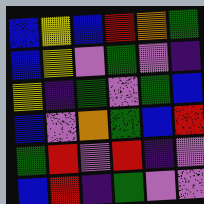[["blue", "yellow", "blue", "red", "orange", "green"], ["blue", "yellow", "violet", "green", "violet", "indigo"], ["yellow", "indigo", "green", "violet", "green", "blue"], ["blue", "violet", "orange", "green", "blue", "red"], ["green", "red", "violet", "red", "indigo", "violet"], ["blue", "red", "indigo", "green", "violet", "violet"]]